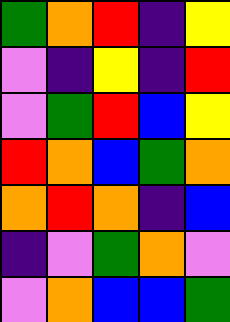[["green", "orange", "red", "indigo", "yellow"], ["violet", "indigo", "yellow", "indigo", "red"], ["violet", "green", "red", "blue", "yellow"], ["red", "orange", "blue", "green", "orange"], ["orange", "red", "orange", "indigo", "blue"], ["indigo", "violet", "green", "orange", "violet"], ["violet", "orange", "blue", "blue", "green"]]